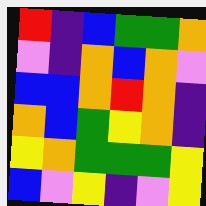[["red", "indigo", "blue", "green", "green", "orange"], ["violet", "indigo", "orange", "blue", "orange", "violet"], ["blue", "blue", "orange", "red", "orange", "indigo"], ["orange", "blue", "green", "yellow", "orange", "indigo"], ["yellow", "orange", "green", "green", "green", "yellow"], ["blue", "violet", "yellow", "indigo", "violet", "yellow"]]